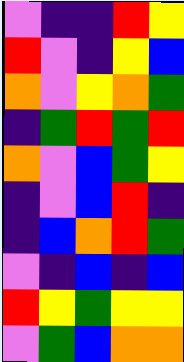[["violet", "indigo", "indigo", "red", "yellow"], ["red", "violet", "indigo", "yellow", "blue"], ["orange", "violet", "yellow", "orange", "green"], ["indigo", "green", "red", "green", "red"], ["orange", "violet", "blue", "green", "yellow"], ["indigo", "violet", "blue", "red", "indigo"], ["indigo", "blue", "orange", "red", "green"], ["violet", "indigo", "blue", "indigo", "blue"], ["red", "yellow", "green", "yellow", "yellow"], ["violet", "green", "blue", "orange", "orange"]]